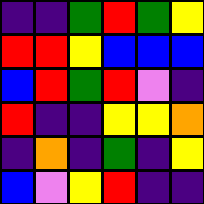[["indigo", "indigo", "green", "red", "green", "yellow"], ["red", "red", "yellow", "blue", "blue", "blue"], ["blue", "red", "green", "red", "violet", "indigo"], ["red", "indigo", "indigo", "yellow", "yellow", "orange"], ["indigo", "orange", "indigo", "green", "indigo", "yellow"], ["blue", "violet", "yellow", "red", "indigo", "indigo"]]